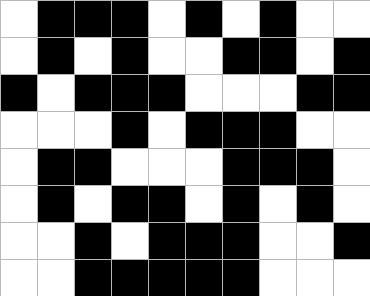[["white", "black", "black", "black", "white", "black", "white", "black", "white", "white"], ["white", "black", "white", "black", "white", "white", "black", "black", "white", "black"], ["black", "white", "black", "black", "black", "white", "white", "white", "black", "black"], ["white", "white", "white", "black", "white", "black", "black", "black", "white", "white"], ["white", "black", "black", "white", "white", "white", "black", "black", "black", "white"], ["white", "black", "white", "black", "black", "white", "black", "white", "black", "white"], ["white", "white", "black", "white", "black", "black", "black", "white", "white", "black"], ["white", "white", "black", "black", "black", "black", "black", "white", "white", "white"]]